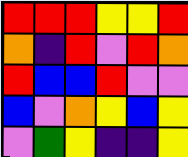[["red", "red", "red", "yellow", "yellow", "red"], ["orange", "indigo", "red", "violet", "red", "orange"], ["red", "blue", "blue", "red", "violet", "violet"], ["blue", "violet", "orange", "yellow", "blue", "yellow"], ["violet", "green", "yellow", "indigo", "indigo", "yellow"]]